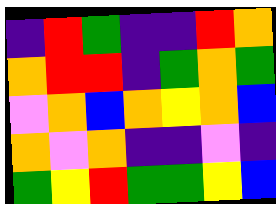[["indigo", "red", "green", "indigo", "indigo", "red", "orange"], ["orange", "red", "red", "indigo", "green", "orange", "green"], ["violet", "orange", "blue", "orange", "yellow", "orange", "blue"], ["orange", "violet", "orange", "indigo", "indigo", "violet", "indigo"], ["green", "yellow", "red", "green", "green", "yellow", "blue"]]